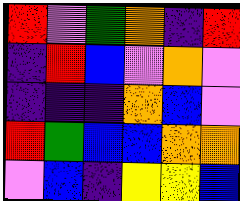[["red", "violet", "green", "orange", "indigo", "red"], ["indigo", "red", "blue", "violet", "orange", "violet"], ["indigo", "indigo", "indigo", "orange", "blue", "violet"], ["red", "green", "blue", "blue", "orange", "orange"], ["violet", "blue", "indigo", "yellow", "yellow", "blue"]]